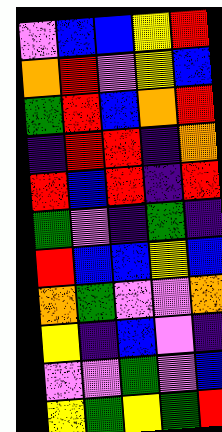[["violet", "blue", "blue", "yellow", "red"], ["orange", "red", "violet", "yellow", "blue"], ["green", "red", "blue", "orange", "red"], ["indigo", "red", "red", "indigo", "orange"], ["red", "blue", "red", "indigo", "red"], ["green", "violet", "indigo", "green", "indigo"], ["red", "blue", "blue", "yellow", "blue"], ["orange", "green", "violet", "violet", "orange"], ["yellow", "indigo", "blue", "violet", "indigo"], ["violet", "violet", "green", "violet", "blue"], ["yellow", "green", "yellow", "green", "red"]]